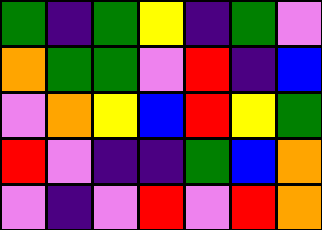[["green", "indigo", "green", "yellow", "indigo", "green", "violet"], ["orange", "green", "green", "violet", "red", "indigo", "blue"], ["violet", "orange", "yellow", "blue", "red", "yellow", "green"], ["red", "violet", "indigo", "indigo", "green", "blue", "orange"], ["violet", "indigo", "violet", "red", "violet", "red", "orange"]]